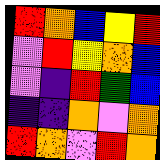[["red", "orange", "blue", "yellow", "red"], ["violet", "red", "yellow", "orange", "blue"], ["violet", "indigo", "red", "green", "blue"], ["indigo", "indigo", "orange", "violet", "orange"], ["red", "orange", "violet", "red", "orange"]]